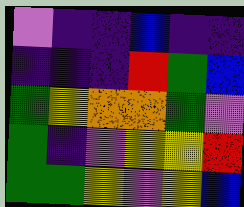[["violet", "indigo", "indigo", "blue", "indigo", "indigo"], ["indigo", "indigo", "indigo", "red", "green", "blue"], ["green", "yellow", "orange", "orange", "green", "violet"], ["green", "indigo", "violet", "yellow", "yellow", "red"], ["green", "green", "yellow", "violet", "yellow", "blue"]]